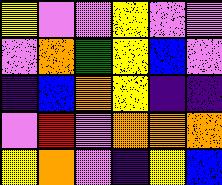[["yellow", "violet", "violet", "yellow", "violet", "violet"], ["violet", "orange", "green", "yellow", "blue", "violet"], ["indigo", "blue", "orange", "yellow", "indigo", "indigo"], ["violet", "red", "violet", "orange", "orange", "orange"], ["yellow", "orange", "violet", "indigo", "yellow", "blue"]]